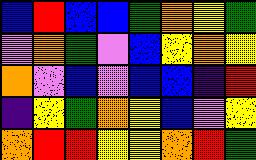[["blue", "red", "blue", "blue", "green", "orange", "yellow", "green"], ["violet", "orange", "green", "violet", "blue", "yellow", "orange", "yellow"], ["orange", "violet", "blue", "violet", "blue", "blue", "indigo", "red"], ["indigo", "yellow", "green", "orange", "yellow", "blue", "violet", "yellow"], ["orange", "red", "red", "yellow", "yellow", "orange", "red", "green"]]